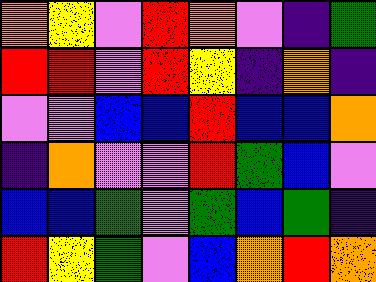[["orange", "yellow", "violet", "red", "orange", "violet", "indigo", "green"], ["red", "red", "violet", "red", "yellow", "indigo", "orange", "indigo"], ["violet", "violet", "blue", "blue", "red", "blue", "blue", "orange"], ["indigo", "orange", "violet", "violet", "red", "green", "blue", "violet"], ["blue", "blue", "green", "violet", "green", "blue", "green", "indigo"], ["red", "yellow", "green", "violet", "blue", "orange", "red", "orange"]]